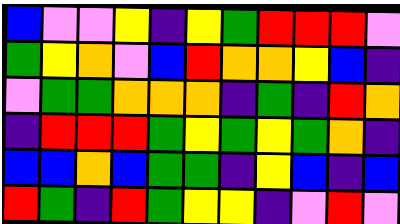[["blue", "violet", "violet", "yellow", "indigo", "yellow", "green", "red", "red", "red", "violet"], ["green", "yellow", "orange", "violet", "blue", "red", "orange", "orange", "yellow", "blue", "indigo"], ["violet", "green", "green", "orange", "orange", "orange", "indigo", "green", "indigo", "red", "orange"], ["indigo", "red", "red", "red", "green", "yellow", "green", "yellow", "green", "orange", "indigo"], ["blue", "blue", "orange", "blue", "green", "green", "indigo", "yellow", "blue", "indigo", "blue"], ["red", "green", "indigo", "red", "green", "yellow", "yellow", "indigo", "violet", "red", "violet"]]